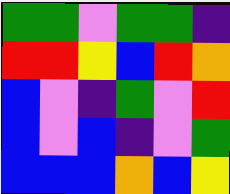[["green", "green", "violet", "green", "green", "indigo"], ["red", "red", "yellow", "blue", "red", "orange"], ["blue", "violet", "indigo", "green", "violet", "red"], ["blue", "violet", "blue", "indigo", "violet", "green"], ["blue", "blue", "blue", "orange", "blue", "yellow"]]